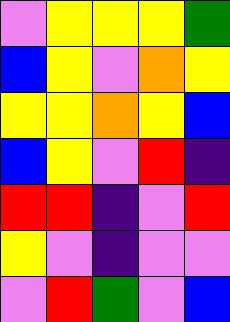[["violet", "yellow", "yellow", "yellow", "green"], ["blue", "yellow", "violet", "orange", "yellow"], ["yellow", "yellow", "orange", "yellow", "blue"], ["blue", "yellow", "violet", "red", "indigo"], ["red", "red", "indigo", "violet", "red"], ["yellow", "violet", "indigo", "violet", "violet"], ["violet", "red", "green", "violet", "blue"]]